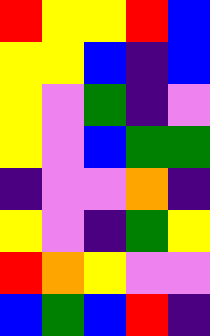[["red", "yellow", "yellow", "red", "blue"], ["yellow", "yellow", "blue", "indigo", "blue"], ["yellow", "violet", "green", "indigo", "violet"], ["yellow", "violet", "blue", "green", "green"], ["indigo", "violet", "violet", "orange", "indigo"], ["yellow", "violet", "indigo", "green", "yellow"], ["red", "orange", "yellow", "violet", "violet"], ["blue", "green", "blue", "red", "indigo"]]